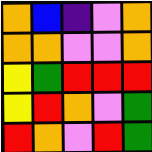[["orange", "blue", "indigo", "violet", "orange"], ["orange", "orange", "violet", "violet", "orange"], ["yellow", "green", "red", "red", "red"], ["yellow", "red", "orange", "violet", "green"], ["red", "orange", "violet", "red", "green"]]